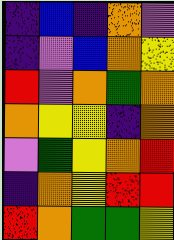[["indigo", "blue", "indigo", "orange", "violet"], ["indigo", "violet", "blue", "orange", "yellow"], ["red", "violet", "orange", "green", "orange"], ["orange", "yellow", "yellow", "indigo", "orange"], ["violet", "green", "yellow", "orange", "red"], ["indigo", "orange", "yellow", "red", "red"], ["red", "orange", "green", "green", "yellow"]]